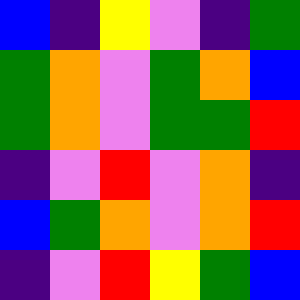[["blue", "indigo", "yellow", "violet", "indigo", "green"], ["green", "orange", "violet", "green", "orange", "blue"], ["green", "orange", "violet", "green", "green", "red"], ["indigo", "violet", "red", "violet", "orange", "indigo"], ["blue", "green", "orange", "violet", "orange", "red"], ["indigo", "violet", "red", "yellow", "green", "blue"]]